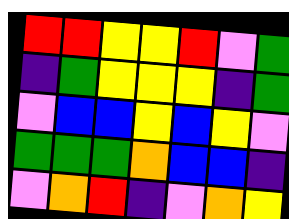[["red", "red", "yellow", "yellow", "red", "violet", "green"], ["indigo", "green", "yellow", "yellow", "yellow", "indigo", "green"], ["violet", "blue", "blue", "yellow", "blue", "yellow", "violet"], ["green", "green", "green", "orange", "blue", "blue", "indigo"], ["violet", "orange", "red", "indigo", "violet", "orange", "yellow"]]